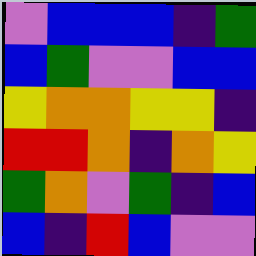[["violet", "blue", "blue", "blue", "indigo", "green"], ["blue", "green", "violet", "violet", "blue", "blue"], ["yellow", "orange", "orange", "yellow", "yellow", "indigo"], ["red", "red", "orange", "indigo", "orange", "yellow"], ["green", "orange", "violet", "green", "indigo", "blue"], ["blue", "indigo", "red", "blue", "violet", "violet"]]